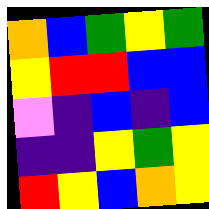[["orange", "blue", "green", "yellow", "green"], ["yellow", "red", "red", "blue", "blue"], ["violet", "indigo", "blue", "indigo", "blue"], ["indigo", "indigo", "yellow", "green", "yellow"], ["red", "yellow", "blue", "orange", "yellow"]]